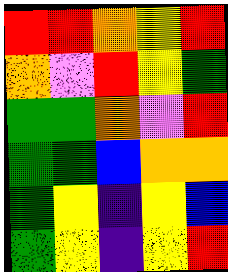[["red", "red", "orange", "yellow", "red"], ["orange", "violet", "red", "yellow", "green"], ["green", "green", "orange", "violet", "red"], ["green", "green", "blue", "orange", "orange"], ["green", "yellow", "indigo", "yellow", "blue"], ["green", "yellow", "indigo", "yellow", "red"]]